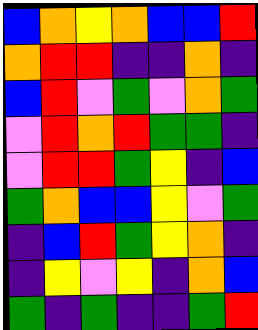[["blue", "orange", "yellow", "orange", "blue", "blue", "red"], ["orange", "red", "red", "indigo", "indigo", "orange", "indigo"], ["blue", "red", "violet", "green", "violet", "orange", "green"], ["violet", "red", "orange", "red", "green", "green", "indigo"], ["violet", "red", "red", "green", "yellow", "indigo", "blue"], ["green", "orange", "blue", "blue", "yellow", "violet", "green"], ["indigo", "blue", "red", "green", "yellow", "orange", "indigo"], ["indigo", "yellow", "violet", "yellow", "indigo", "orange", "blue"], ["green", "indigo", "green", "indigo", "indigo", "green", "red"]]